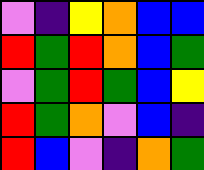[["violet", "indigo", "yellow", "orange", "blue", "blue"], ["red", "green", "red", "orange", "blue", "green"], ["violet", "green", "red", "green", "blue", "yellow"], ["red", "green", "orange", "violet", "blue", "indigo"], ["red", "blue", "violet", "indigo", "orange", "green"]]